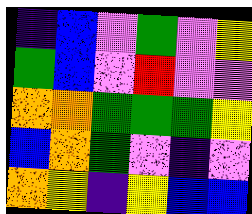[["indigo", "blue", "violet", "green", "violet", "yellow"], ["green", "blue", "violet", "red", "violet", "violet"], ["orange", "orange", "green", "green", "green", "yellow"], ["blue", "orange", "green", "violet", "indigo", "violet"], ["orange", "yellow", "indigo", "yellow", "blue", "blue"]]